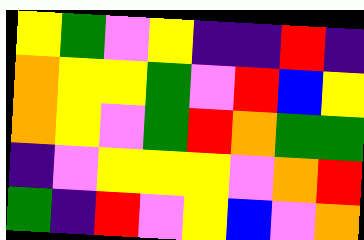[["yellow", "green", "violet", "yellow", "indigo", "indigo", "red", "indigo"], ["orange", "yellow", "yellow", "green", "violet", "red", "blue", "yellow"], ["orange", "yellow", "violet", "green", "red", "orange", "green", "green"], ["indigo", "violet", "yellow", "yellow", "yellow", "violet", "orange", "red"], ["green", "indigo", "red", "violet", "yellow", "blue", "violet", "orange"]]